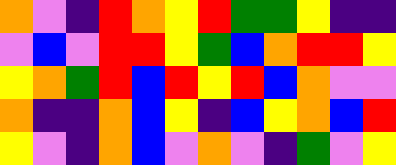[["orange", "violet", "indigo", "red", "orange", "yellow", "red", "green", "green", "yellow", "indigo", "indigo"], ["violet", "blue", "violet", "red", "red", "yellow", "green", "blue", "orange", "red", "red", "yellow"], ["yellow", "orange", "green", "red", "blue", "red", "yellow", "red", "blue", "orange", "violet", "violet"], ["orange", "indigo", "indigo", "orange", "blue", "yellow", "indigo", "blue", "yellow", "orange", "blue", "red"], ["yellow", "violet", "indigo", "orange", "blue", "violet", "orange", "violet", "indigo", "green", "violet", "yellow"]]